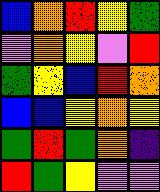[["blue", "orange", "red", "yellow", "green"], ["violet", "orange", "yellow", "violet", "red"], ["green", "yellow", "blue", "red", "orange"], ["blue", "blue", "yellow", "orange", "yellow"], ["green", "red", "green", "orange", "indigo"], ["red", "green", "yellow", "violet", "violet"]]